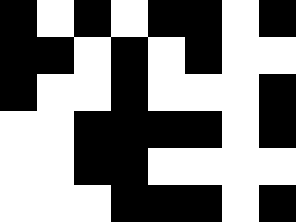[["black", "white", "black", "white", "black", "black", "white", "black"], ["black", "black", "white", "black", "white", "black", "white", "white"], ["black", "white", "white", "black", "white", "white", "white", "black"], ["white", "white", "black", "black", "black", "black", "white", "black"], ["white", "white", "black", "black", "white", "white", "white", "white"], ["white", "white", "white", "black", "black", "black", "white", "black"]]